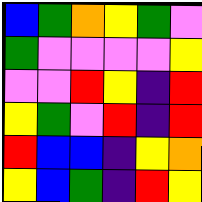[["blue", "green", "orange", "yellow", "green", "violet"], ["green", "violet", "violet", "violet", "violet", "yellow"], ["violet", "violet", "red", "yellow", "indigo", "red"], ["yellow", "green", "violet", "red", "indigo", "red"], ["red", "blue", "blue", "indigo", "yellow", "orange"], ["yellow", "blue", "green", "indigo", "red", "yellow"]]